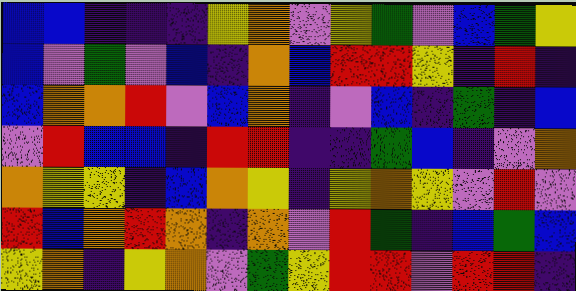[["blue", "blue", "indigo", "indigo", "indigo", "yellow", "orange", "violet", "yellow", "green", "violet", "blue", "green", "yellow"], ["blue", "violet", "green", "violet", "blue", "indigo", "orange", "blue", "red", "red", "yellow", "indigo", "red", "indigo"], ["blue", "orange", "orange", "red", "violet", "blue", "orange", "indigo", "violet", "blue", "indigo", "green", "indigo", "blue"], ["violet", "red", "blue", "blue", "indigo", "red", "red", "indigo", "indigo", "green", "blue", "indigo", "violet", "orange"], ["orange", "yellow", "yellow", "indigo", "blue", "orange", "yellow", "indigo", "yellow", "orange", "yellow", "violet", "red", "violet"], ["red", "blue", "orange", "red", "orange", "indigo", "orange", "violet", "red", "green", "indigo", "blue", "green", "blue"], ["yellow", "orange", "indigo", "yellow", "orange", "violet", "green", "yellow", "red", "red", "violet", "red", "red", "indigo"]]